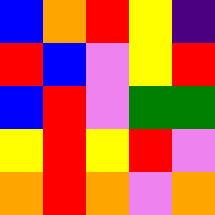[["blue", "orange", "red", "yellow", "indigo"], ["red", "blue", "violet", "yellow", "red"], ["blue", "red", "violet", "green", "green"], ["yellow", "red", "yellow", "red", "violet"], ["orange", "red", "orange", "violet", "orange"]]